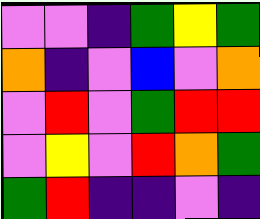[["violet", "violet", "indigo", "green", "yellow", "green"], ["orange", "indigo", "violet", "blue", "violet", "orange"], ["violet", "red", "violet", "green", "red", "red"], ["violet", "yellow", "violet", "red", "orange", "green"], ["green", "red", "indigo", "indigo", "violet", "indigo"]]